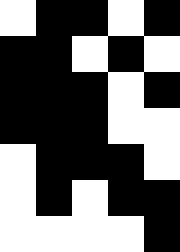[["white", "black", "black", "white", "black"], ["black", "black", "white", "black", "white"], ["black", "black", "black", "white", "black"], ["black", "black", "black", "white", "white"], ["white", "black", "black", "black", "white"], ["white", "black", "white", "black", "black"], ["white", "white", "white", "white", "black"]]